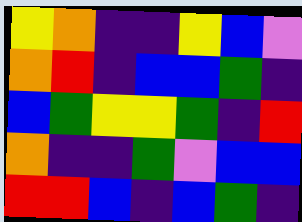[["yellow", "orange", "indigo", "indigo", "yellow", "blue", "violet"], ["orange", "red", "indigo", "blue", "blue", "green", "indigo"], ["blue", "green", "yellow", "yellow", "green", "indigo", "red"], ["orange", "indigo", "indigo", "green", "violet", "blue", "blue"], ["red", "red", "blue", "indigo", "blue", "green", "indigo"]]